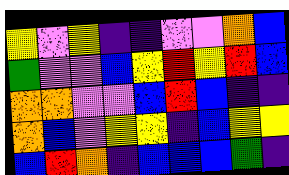[["yellow", "violet", "yellow", "indigo", "indigo", "violet", "violet", "orange", "blue"], ["green", "violet", "violet", "blue", "yellow", "red", "yellow", "red", "blue"], ["orange", "orange", "violet", "violet", "blue", "red", "blue", "indigo", "indigo"], ["orange", "blue", "violet", "yellow", "yellow", "indigo", "blue", "yellow", "yellow"], ["blue", "red", "orange", "indigo", "blue", "blue", "blue", "green", "indigo"]]